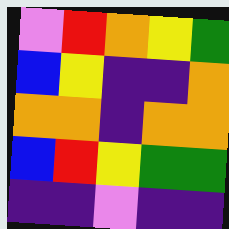[["violet", "red", "orange", "yellow", "green"], ["blue", "yellow", "indigo", "indigo", "orange"], ["orange", "orange", "indigo", "orange", "orange"], ["blue", "red", "yellow", "green", "green"], ["indigo", "indigo", "violet", "indigo", "indigo"]]